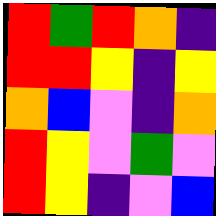[["red", "green", "red", "orange", "indigo"], ["red", "red", "yellow", "indigo", "yellow"], ["orange", "blue", "violet", "indigo", "orange"], ["red", "yellow", "violet", "green", "violet"], ["red", "yellow", "indigo", "violet", "blue"]]